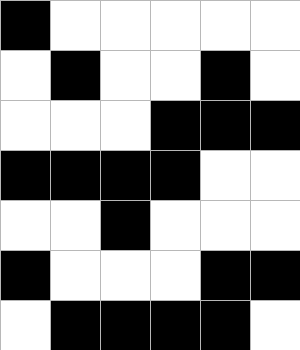[["black", "white", "white", "white", "white", "white"], ["white", "black", "white", "white", "black", "white"], ["white", "white", "white", "black", "black", "black"], ["black", "black", "black", "black", "white", "white"], ["white", "white", "black", "white", "white", "white"], ["black", "white", "white", "white", "black", "black"], ["white", "black", "black", "black", "black", "white"]]